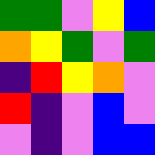[["green", "green", "violet", "yellow", "blue"], ["orange", "yellow", "green", "violet", "green"], ["indigo", "red", "yellow", "orange", "violet"], ["red", "indigo", "violet", "blue", "violet"], ["violet", "indigo", "violet", "blue", "blue"]]